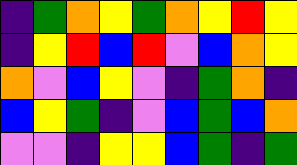[["indigo", "green", "orange", "yellow", "green", "orange", "yellow", "red", "yellow"], ["indigo", "yellow", "red", "blue", "red", "violet", "blue", "orange", "yellow"], ["orange", "violet", "blue", "yellow", "violet", "indigo", "green", "orange", "indigo"], ["blue", "yellow", "green", "indigo", "violet", "blue", "green", "blue", "orange"], ["violet", "violet", "indigo", "yellow", "yellow", "blue", "green", "indigo", "green"]]